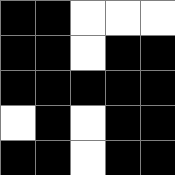[["black", "black", "white", "white", "white"], ["black", "black", "white", "black", "black"], ["black", "black", "black", "black", "black"], ["white", "black", "white", "black", "black"], ["black", "black", "white", "black", "black"]]